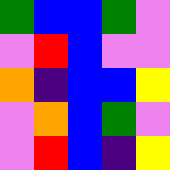[["green", "blue", "blue", "green", "violet"], ["violet", "red", "blue", "violet", "violet"], ["orange", "indigo", "blue", "blue", "yellow"], ["violet", "orange", "blue", "green", "violet"], ["violet", "red", "blue", "indigo", "yellow"]]